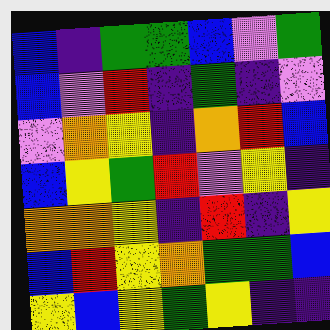[["blue", "indigo", "green", "green", "blue", "violet", "green"], ["blue", "violet", "red", "indigo", "green", "indigo", "violet"], ["violet", "orange", "yellow", "indigo", "orange", "red", "blue"], ["blue", "yellow", "green", "red", "violet", "yellow", "indigo"], ["orange", "orange", "yellow", "indigo", "red", "indigo", "yellow"], ["blue", "red", "yellow", "orange", "green", "green", "blue"], ["yellow", "blue", "yellow", "green", "yellow", "indigo", "indigo"]]